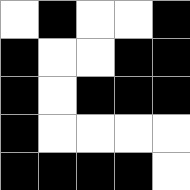[["white", "black", "white", "white", "black"], ["black", "white", "white", "black", "black"], ["black", "white", "black", "black", "black"], ["black", "white", "white", "white", "white"], ["black", "black", "black", "black", "white"]]